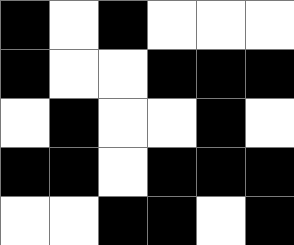[["black", "white", "black", "white", "white", "white"], ["black", "white", "white", "black", "black", "black"], ["white", "black", "white", "white", "black", "white"], ["black", "black", "white", "black", "black", "black"], ["white", "white", "black", "black", "white", "black"]]